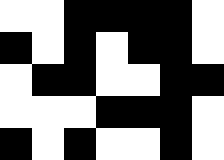[["white", "white", "black", "black", "black", "black", "white"], ["black", "white", "black", "white", "black", "black", "white"], ["white", "black", "black", "white", "white", "black", "black"], ["white", "white", "white", "black", "black", "black", "white"], ["black", "white", "black", "white", "white", "black", "white"]]